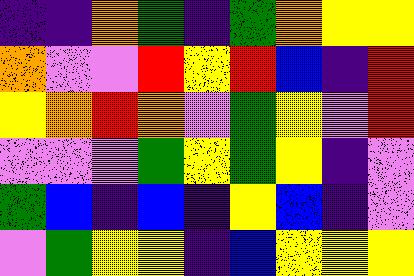[["indigo", "indigo", "orange", "green", "indigo", "green", "orange", "yellow", "yellow"], ["orange", "violet", "violet", "red", "yellow", "red", "blue", "indigo", "red"], ["yellow", "orange", "red", "orange", "violet", "green", "yellow", "violet", "red"], ["violet", "violet", "violet", "green", "yellow", "green", "yellow", "indigo", "violet"], ["green", "blue", "indigo", "blue", "indigo", "yellow", "blue", "indigo", "violet"], ["violet", "green", "yellow", "yellow", "indigo", "blue", "yellow", "yellow", "yellow"]]